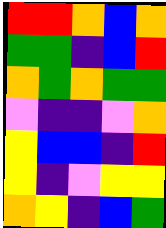[["red", "red", "orange", "blue", "orange"], ["green", "green", "indigo", "blue", "red"], ["orange", "green", "orange", "green", "green"], ["violet", "indigo", "indigo", "violet", "orange"], ["yellow", "blue", "blue", "indigo", "red"], ["yellow", "indigo", "violet", "yellow", "yellow"], ["orange", "yellow", "indigo", "blue", "green"]]